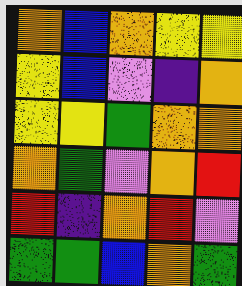[["orange", "blue", "orange", "yellow", "yellow"], ["yellow", "blue", "violet", "indigo", "orange"], ["yellow", "yellow", "green", "orange", "orange"], ["orange", "green", "violet", "orange", "red"], ["red", "indigo", "orange", "red", "violet"], ["green", "green", "blue", "orange", "green"]]